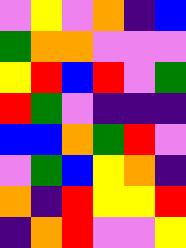[["violet", "yellow", "violet", "orange", "indigo", "blue"], ["green", "orange", "orange", "violet", "violet", "violet"], ["yellow", "red", "blue", "red", "violet", "green"], ["red", "green", "violet", "indigo", "indigo", "indigo"], ["blue", "blue", "orange", "green", "red", "violet"], ["violet", "green", "blue", "yellow", "orange", "indigo"], ["orange", "indigo", "red", "yellow", "yellow", "red"], ["indigo", "orange", "red", "violet", "violet", "yellow"]]